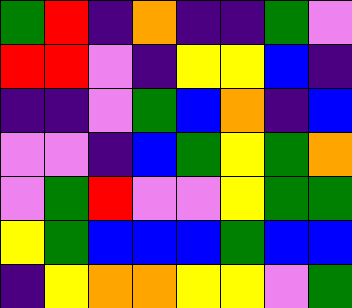[["green", "red", "indigo", "orange", "indigo", "indigo", "green", "violet"], ["red", "red", "violet", "indigo", "yellow", "yellow", "blue", "indigo"], ["indigo", "indigo", "violet", "green", "blue", "orange", "indigo", "blue"], ["violet", "violet", "indigo", "blue", "green", "yellow", "green", "orange"], ["violet", "green", "red", "violet", "violet", "yellow", "green", "green"], ["yellow", "green", "blue", "blue", "blue", "green", "blue", "blue"], ["indigo", "yellow", "orange", "orange", "yellow", "yellow", "violet", "green"]]